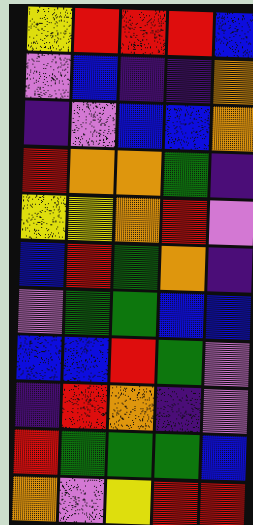[["yellow", "red", "red", "red", "blue"], ["violet", "blue", "indigo", "indigo", "orange"], ["indigo", "violet", "blue", "blue", "orange"], ["red", "orange", "orange", "green", "indigo"], ["yellow", "yellow", "orange", "red", "violet"], ["blue", "red", "green", "orange", "indigo"], ["violet", "green", "green", "blue", "blue"], ["blue", "blue", "red", "green", "violet"], ["indigo", "red", "orange", "indigo", "violet"], ["red", "green", "green", "green", "blue"], ["orange", "violet", "yellow", "red", "red"]]